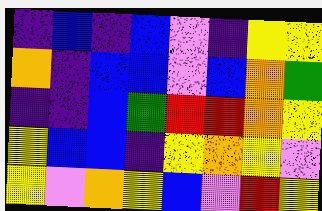[["indigo", "blue", "indigo", "blue", "violet", "indigo", "yellow", "yellow"], ["orange", "indigo", "blue", "blue", "violet", "blue", "orange", "green"], ["indigo", "indigo", "blue", "green", "red", "red", "orange", "yellow"], ["yellow", "blue", "blue", "indigo", "yellow", "orange", "yellow", "violet"], ["yellow", "violet", "orange", "yellow", "blue", "violet", "red", "yellow"]]